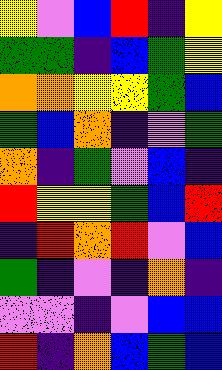[["yellow", "violet", "blue", "red", "indigo", "yellow"], ["green", "green", "indigo", "blue", "green", "yellow"], ["orange", "orange", "yellow", "yellow", "green", "blue"], ["green", "blue", "orange", "indigo", "violet", "green"], ["orange", "indigo", "green", "violet", "blue", "indigo"], ["red", "yellow", "yellow", "green", "blue", "red"], ["indigo", "red", "orange", "red", "violet", "blue"], ["green", "indigo", "violet", "indigo", "orange", "indigo"], ["violet", "violet", "indigo", "violet", "blue", "blue"], ["red", "indigo", "orange", "blue", "green", "blue"]]